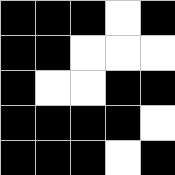[["black", "black", "black", "white", "black"], ["black", "black", "white", "white", "white"], ["black", "white", "white", "black", "black"], ["black", "black", "black", "black", "white"], ["black", "black", "black", "white", "black"]]